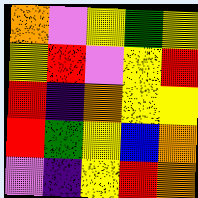[["orange", "violet", "yellow", "green", "yellow"], ["yellow", "red", "violet", "yellow", "red"], ["red", "indigo", "orange", "yellow", "yellow"], ["red", "green", "yellow", "blue", "orange"], ["violet", "indigo", "yellow", "red", "orange"]]